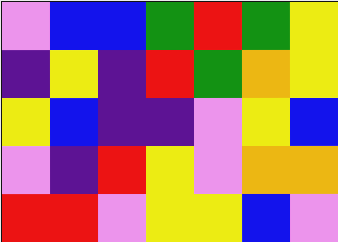[["violet", "blue", "blue", "green", "red", "green", "yellow"], ["indigo", "yellow", "indigo", "red", "green", "orange", "yellow"], ["yellow", "blue", "indigo", "indigo", "violet", "yellow", "blue"], ["violet", "indigo", "red", "yellow", "violet", "orange", "orange"], ["red", "red", "violet", "yellow", "yellow", "blue", "violet"]]